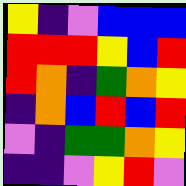[["yellow", "indigo", "violet", "blue", "blue", "blue"], ["red", "red", "red", "yellow", "blue", "red"], ["red", "orange", "indigo", "green", "orange", "yellow"], ["indigo", "orange", "blue", "red", "blue", "red"], ["violet", "indigo", "green", "green", "orange", "yellow"], ["indigo", "indigo", "violet", "yellow", "red", "violet"]]